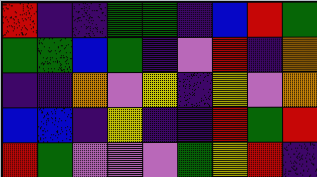[["red", "indigo", "indigo", "green", "green", "indigo", "blue", "red", "green"], ["green", "green", "blue", "green", "indigo", "violet", "red", "indigo", "orange"], ["indigo", "indigo", "orange", "violet", "yellow", "indigo", "yellow", "violet", "orange"], ["blue", "blue", "indigo", "yellow", "indigo", "indigo", "red", "green", "red"], ["red", "green", "violet", "violet", "violet", "green", "yellow", "red", "indigo"]]